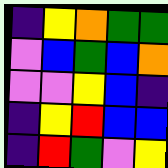[["indigo", "yellow", "orange", "green", "green"], ["violet", "blue", "green", "blue", "orange"], ["violet", "violet", "yellow", "blue", "indigo"], ["indigo", "yellow", "red", "blue", "blue"], ["indigo", "red", "green", "violet", "yellow"]]